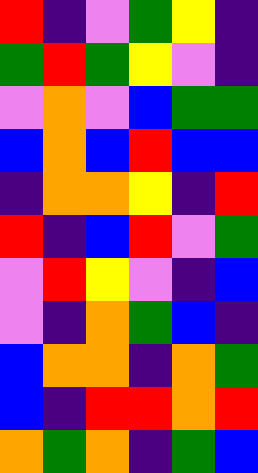[["red", "indigo", "violet", "green", "yellow", "indigo"], ["green", "red", "green", "yellow", "violet", "indigo"], ["violet", "orange", "violet", "blue", "green", "green"], ["blue", "orange", "blue", "red", "blue", "blue"], ["indigo", "orange", "orange", "yellow", "indigo", "red"], ["red", "indigo", "blue", "red", "violet", "green"], ["violet", "red", "yellow", "violet", "indigo", "blue"], ["violet", "indigo", "orange", "green", "blue", "indigo"], ["blue", "orange", "orange", "indigo", "orange", "green"], ["blue", "indigo", "red", "red", "orange", "red"], ["orange", "green", "orange", "indigo", "green", "blue"]]